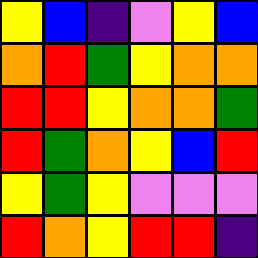[["yellow", "blue", "indigo", "violet", "yellow", "blue"], ["orange", "red", "green", "yellow", "orange", "orange"], ["red", "red", "yellow", "orange", "orange", "green"], ["red", "green", "orange", "yellow", "blue", "red"], ["yellow", "green", "yellow", "violet", "violet", "violet"], ["red", "orange", "yellow", "red", "red", "indigo"]]